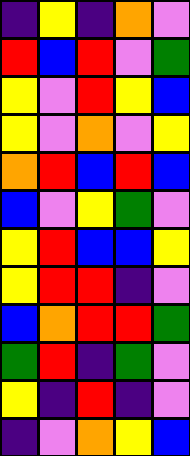[["indigo", "yellow", "indigo", "orange", "violet"], ["red", "blue", "red", "violet", "green"], ["yellow", "violet", "red", "yellow", "blue"], ["yellow", "violet", "orange", "violet", "yellow"], ["orange", "red", "blue", "red", "blue"], ["blue", "violet", "yellow", "green", "violet"], ["yellow", "red", "blue", "blue", "yellow"], ["yellow", "red", "red", "indigo", "violet"], ["blue", "orange", "red", "red", "green"], ["green", "red", "indigo", "green", "violet"], ["yellow", "indigo", "red", "indigo", "violet"], ["indigo", "violet", "orange", "yellow", "blue"]]